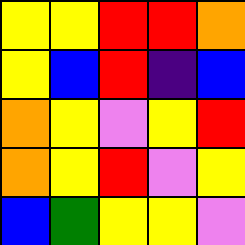[["yellow", "yellow", "red", "red", "orange"], ["yellow", "blue", "red", "indigo", "blue"], ["orange", "yellow", "violet", "yellow", "red"], ["orange", "yellow", "red", "violet", "yellow"], ["blue", "green", "yellow", "yellow", "violet"]]